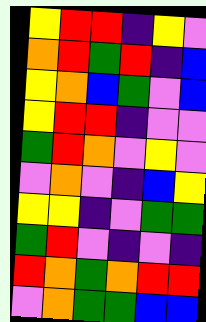[["yellow", "red", "red", "indigo", "yellow", "violet"], ["orange", "red", "green", "red", "indigo", "blue"], ["yellow", "orange", "blue", "green", "violet", "blue"], ["yellow", "red", "red", "indigo", "violet", "violet"], ["green", "red", "orange", "violet", "yellow", "violet"], ["violet", "orange", "violet", "indigo", "blue", "yellow"], ["yellow", "yellow", "indigo", "violet", "green", "green"], ["green", "red", "violet", "indigo", "violet", "indigo"], ["red", "orange", "green", "orange", "red", "red"], ["violet", "orange", "green", "green", "blue", "blue"]]